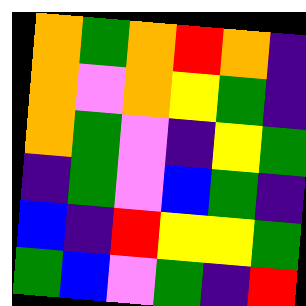[["orange", "green", "orange", "red", "orange", "indigo"], ["orange", "violet", "orange", "yellow", "green", "indigo"], ["orange", "green", "violet", "indigo", "yellow", "green"], ["indigo", "green", "violet", "blue", "green", "indigo"], ["blue", "indigo", "red", "yellow", "yellow", "green"], ["green", "blue", "violet", "green", "indigo", "red"]]